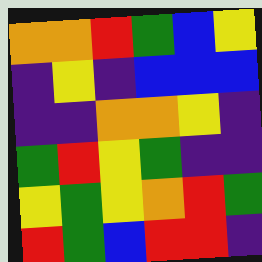[["orange", "orange", "red", "green", "blue", "yellow"], ["indigo", "yellow", "indigo", "blue", "blue", "blue"], ["indigo", "indigo", "orange", "orange", "yellow", "indigo"], ["green", "red", "yellow", "green", "indigo", "indigo"], ["yellow", "green", "yellow", "orange", "red", "green"], ["red", "green", "blue", "red", "red", "indigo"]]